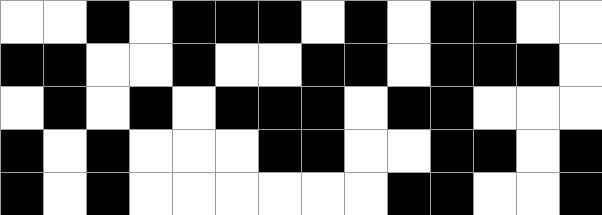[["white", "white", "black", "white", "black", "black", "black", "white", "black", "white", "black", "black", "white", "white"], ["black", "black", "white", "white", "black", "white", "white", "black", "black", "white", "black", "black", "black", "white"], ["white", "black", "white", "black", "white", "black", "black", "black", "white", "black", "black", "white", "white", "white"], ["black", "white", "black", "white", "white", "white", "black", "black", "white", "white", "black", "black", "white", "black"], ["black", "white", "black", "white", "white", "white", "white", "white", "white", "black", "black", "white", "white", "black"]]